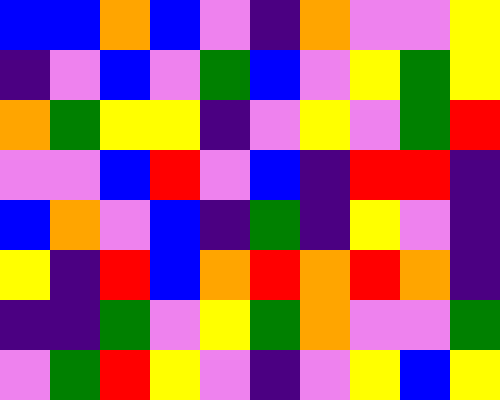[["blue", "blue", "orange", "blue", "violet", "indigo", "orange", "violet", "violet", "yellow"], ["indigo", "violet", "blue", "violet", "green", "blue", "violet", "yellow", "green", "yellow"], ["orange", "green", "yellow", "yellow", "indigo", "violet", "yellow", "violet", "green", "red"], ["violet", "violet", "blue", "red", "violet", "blue", "indigo", "red", "red", "indigo"], ["blue", "orange", "violet", "blue", "indigo", "green", "indigo", "yellow", "violet", "indigo"], ["yellow", "indigo", "red", "blue", "orange", "red", "orange", "red", "orange", "indigo"], ["indigo", "indigo", "green", "violet", "yellow", "green", "orange", "violet", "violet", "green"], ["violet", "green", "red", "yellow", "violet", "indigo", "violet", "yellow", "blue", "yellow"]]